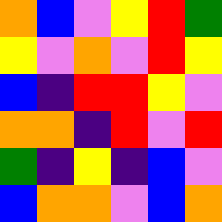[["orange", "blue", "violet", "yellow", "red", "green"], ["yellow", "violet", "orange", "violet", "red", "yellow"], ["blue", "indigo", "red", "red", "yellow", "violet"], ["orange", "orange", "indigo", "red", "violet", "red"], ["green", "indigo", "yellow", "indigo", "blue", "violet"], ["blue", "orange", "orange", "violet", "blue", "orange"]]